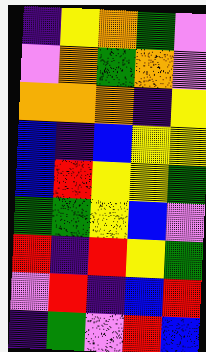[["indigo", "yellow", "orange", "green", "violet"], ["violet", "orange", "green", "orange", "violet"], ["orange", "orange", "orange", "indigo", "yellow"], ["blue", "indigo", "blue", "yellow", "yellow"], ["blue", "red", "yellow", "yellow", "green"], ["green", "green", "yellow", "blue", "violet"], ["red", "indigo", "red", "yellow", "green"], ["violet", "red", "indigo", "blue", "red"], ["indigo", "green", "violet", "red", "blue"]]